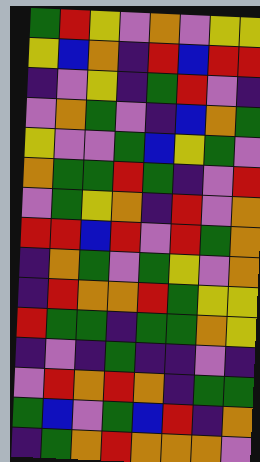[["green", "red", "yellow", "violet", "orange", "violet", "yellow", "yellow"], ["yellow", "blue", "orange", "indigo", "red", "blue", "red", "red"], ["indigo", "violet", "yellow", "indigo", "green", "red", "violet", "indigo"], ["violet", "orange", "green", "violet", "indigo", "blue", "orange", "green"], ["yellow", "violet", "violet", "green", "blue", "yellow", "green", "violet"], ["orange", "green", "green", "red", "green", "indigo", "violet", "red"], ["violet", "green", "yellow", "orange", "indigo", "red", "violet", "orange"], ["red", "red", "blue", "red", "violet", "red", "green", "orange"], ["indigo", "orange", "green", "violet", "green", "yellow", "violet", "orange"], ["indigo", "red", "orange", "orange", "red", "green", "yellow", "yellow"], ["red", "green", "green", "indigo", "green", "green", "orange", "yellow"], ["indigo", "violet", "indigo", "green", "indigo", "indigo", "violet", "indigo"], ["violet", "red", "orange", "red", "orange", "indigo", "green", "green"], ["green", "blue", "violet", "green", "blue", "red", "indigo", "orange"], ["indigo", "green", "orange", "red", "orange", "orange", "orange", "violet"]]